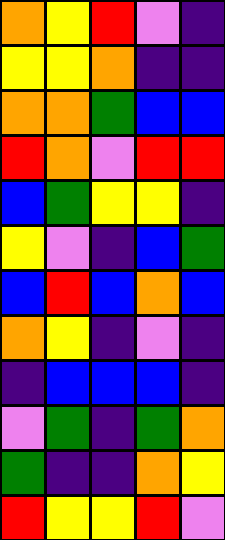[["orange", "yellow", "red", "violet", "indigo"], ["yellow", "yellow", "orange", "indigo", "indigo"], ["orange", "orange", "green", "blue", "blue"], ["red", "orange", "violet", "red", "red"], ["blue", "green", "yellow", "yellow", "indigo"], ["yellow", "violet", "indigo", "blue", "green"], ["blue", "red", "blue", "orange", "blue"], ["orange", "yellow", "indigo", "violet", "indigo"], ["indigo", "blue", "blue", "blue", "indigo"], ["violet", "green", "indigo", "green", "orange"], ["green", "indigo", "indigo", "orange", "yellow"], ["red", "yellow", "yellow", "red", "violet"]]